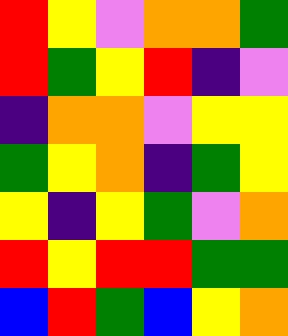[["red", "yellow", "violet", "orange", "orange", "green"], ["red", "green", "yellow", "red", "indigo", "violet"], ["indigo", "orange", "orange", "violet", "yellow", "yellow"], ["green", "yellow", "orange", "indigo", "green", "yellow"], ["yellow", "indigo", "yellow", "green", "violet", "orange"], ["red", "yellow", "red", "red", "green", "green"], ["blue", "red", "green", "blue", "yellow", "orange"]]